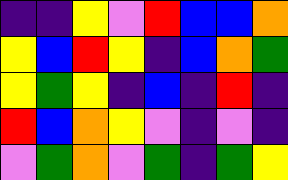[["indigo", "indigo", "yellow", "violet", "red", "blue", "blue", "orange"], ["yellow", "blue", "red", "yellow", "indigo", "blue", "orange", "green"], ["yellow", "green", "yellow", "indigo", "blue", "indigo", "red", "indigo"], ["red", "blue", "orange", "yellow", "violet", "indigo", "violet", "indigo"], ["violet", "green", "orange", "violet", "green", "indigo", "green", "yellow"]]